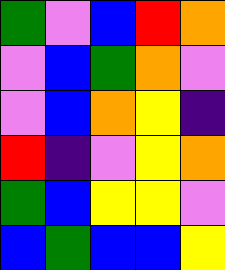[["green", "violet", "blue", "red", "orange"], ["violet", "blue", "green", "orange", "violet"], ["violet", "blue", "orange", "yellow", "indigo"], ["red", "indigo", "violet", "yellow", "orange"], ["green", "blue", "yellow", "yellow", "violet"], ["blue", "green", "blue", "blue", "yellow"]]